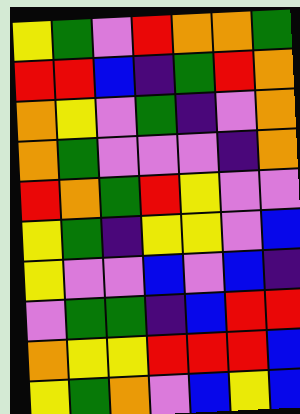[["yellow", "green", "violet", "red", "orange", "orange", "green"], ["red", "red", "blue", "indigo", "green", "red", "orange"], ["orange", "yellow", "violet", "green", "indigo", "violet", "orange"], ["orange", "green", "violet", "violet", "violet", "indigo", "orange"], ["red", "orange", "green", "red", "yellow", "violet", "violet"], ["yellow", "green", "indigo", "yellow", "yellow", "violet", "blue"], ["yellow", "violet", "violet", "blue", "violet", "blue", "indigo"], ["violet", "green", "green", "indigo", "blue", "red", "red"], ["orange", "yellow", "yellow", "red", "red", "red", "blue"], ["yellow", "green", "orange", "violet", "blue", "yellow", "blue"]]